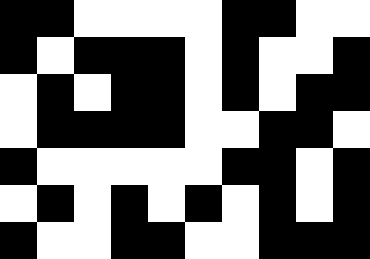[["black", "black", "white", "white", "white", "white", "black", "black", "white", "white"], ["black", "white", "black", "black", "black", "white", "black", "white", "white", "black"], ["white", "black", "white", "black", "black", "white", "black", "white", "black", "black"], ["white", "black", "black", "black", "black", "white", "white", "black", "black", "white"], ["black", "white", "white", "white", "white", "white", "black", "black", "white", "black"], ["white", "black", "white", "black", "white", "black", "white", "black", "white", "black"], ["black", "white", "white", "black", "black", "white", "white", "black", "black", "black"]]